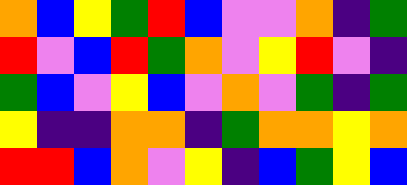[["orange", "blue", "yellow", "green", "red", "blue", "violet", "violet", "orange", "indigo", "green"], ["red", "violet", "blue", "red", "green", "orange", "violet", "yellow", "red", "violet", "indigo"], ["green", "blue", "violet", "yellow", "blue", "violet", "orange", "violet", "green", "indigo", "green"], ["yellow", "indigo", "indigo", "orange", "orange", "indigo", "green", "orange", "orange", "yellow", "orange"], ["red", "red", "blue", "orange", "violet", "yellow", "indigo", "blue", "green", "yellow", "blue"]]